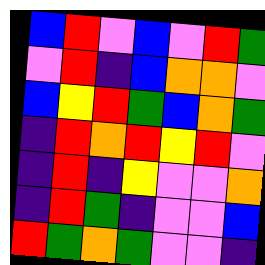[["blue", "red", "violet", "blue", "violet", "red", "green"], ["violet", "red", "indigo", "blue", "orange", "orange", "violet"], ["blue", "yellow", "red", "green", "blue", "orange", "green"], ["indigo", "red", "orange", "red", "yellow", "red", "violet"], ["indigo", "red", "indigo", "yellow", "violet", "violet", "orange"], ["indigo", "red", "green", "indigo", "violet", "violet", "blue"], ["red", "green", "orange", "green", "violet", "violet", "indigo"]]